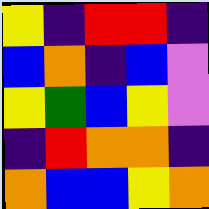[["yellow", "indigo", "red", "red", "indigo"], ["blue", "orange", "indigo", "blue", "violet"], ["yellow", "green", "blue", "yellow", "violet"], ["indigo", "red", "orange", "orange", "indigo"], ["orange", "blue", "blue", "yellow", "orange"]]